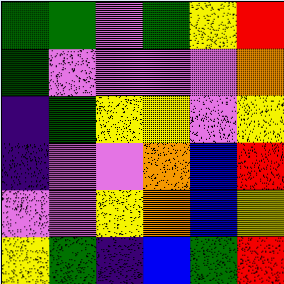[["green", "green", "violet", "green", "yellow", "red"], ["green", "violet", "violet", "violet", "violet", "orange"], ["indigo", "green", "yellow", "yellow", "violet", "yellow"], ["indigo", "violet", "violet", "orange", "blue", "red"], ["violet", "violet", "yellow", "orange", "blue", "yellow"], ["yellow", "green", "indigo", "blue", "green", "red"]]